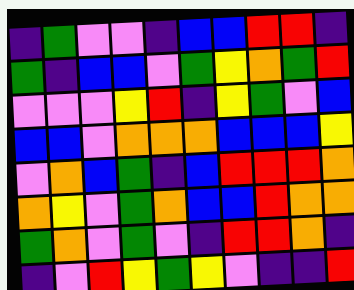[["indigo", "green", "violet", "violet", "indigo", "blue", "blue", "red", "red", "indigo"], ["green", "indigo", "blue", "blue", "violet", "green", "yellow", "orange", "green", "red"], ["violet", "violet", "violet", "yellow", "red", "indigo", "yellow", "green", "violet", "blue"], ["blue", "blue", "violet", "orange", "orange", "orange", "blue", "blue", "blue", "yellow"], ["violet", "orange", "blue", "green", "indigo", "blue", "red", "red", "red", "orange"], ["orange", "yellow", "violet", "green", "orange", "blue", "blue", "red", "orange", "orange"], ["green", "orange", "violet", "green", "violet", "indigo", "red", "red", "orange", "indigo"], ["indigo", "violet", "red", "yellow", "green", "yellow", "violet", "indigo", "indigo", "red"]]